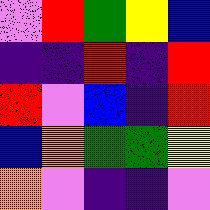[["violet", "red", "green", "yellow", "blue"], ["indigo", "indigo", "red", "indigo", "red"], ["red", "violet", "blue", "indigo", "red"], ["blue", "orange", "green", "green", "yellow"], ["orange", "violet", "indigo", "indigo", "violet"]]